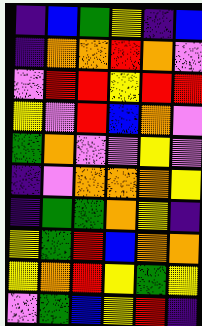[["indigo", "blue", "green", "yellow", "indigo", "blue"], ["indigo", "orange", "orange", "red", "orange", "violet"], ["violet", "red", "red", "yellow", "red", "red"], ["yellow", "violet", "red", "blue", "orange", "violet"], ["green", "orange", "violet", "violet", "yellow", "violet"], ["indigo", "violet", "orange", "orange", "orange", "yellow"], ["indigo", "green", "green", "orange", "yellow", "indigo"], ["yellow", "green", "red", "blue", "orange", "orange"], ["yellow", "orange", "red", "yellow", "green", "yellow"], ["violet", "green", "blue", "yellow", "red", "indigo"]]